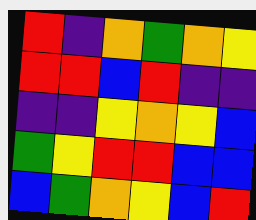[["red", "indigo", "orange", "green", "orange", "yellow"], ["red", "red", "blue", "red", "indigo", "indigo"], ["indigo", "indigo", "yellow", "orange", "yellow", "blue"], ["green", "yellow", "red", "red", "blue", "blue"], ["blue", "green", "orange", "yellow", "blue", "red"]]